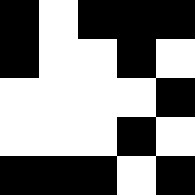[["black", "white", "black", "black", "black"], ["black", "white", "white", "black", "white"], ["white", "white", "white", "white", "black"], ["white", "white", "white", "black", "white"], ["black", "black", "black", "white", "black"]]